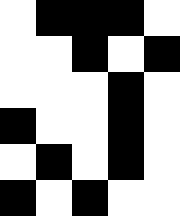[["white", "black", "black", "black", "white"], ["white", "white", "black", "white", "black"], ["white", "white", "white", "black", "white"], ["black", "white", "white", "black", "white"], ["white", "black", "white", "black", "white"], ["black", "white", "black", "white", "white"]]